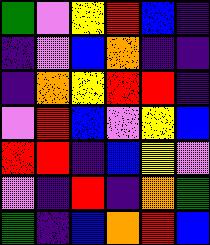[["green", "violet", "yellow", "red", "blue", "indigo"], ["indigo", "violet", "blue", "orange", "indigo", "indigo"], ["indigo", "orange", "yellow", "red", "red", "indigo"], ["violet", "red", "blue", "violet", "yellow", "blue"], ["red", "red", "indigo", "blue", "yellow", "violet"], ["violet", "indigo", "red", "indigo", "orange", "green"], ["green", "indigo", "blue", "orange", "red", "blue"]]